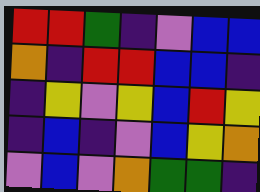[["red", "red", "green", "indigo", "violet", "blue", "blue"], ["orange", "indigo", "red", "red", "blue", "blue", "indigo"], ["indigo", "yellow", "violet", "yellow", "blue", "red", "yellow"], ["indigo", "blue", "indigo", "violet", "blue", "yellow", "orange"], ["violet", "blue", "violet", "orange", "green", "green", "indigo"]]